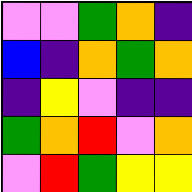[["violet", "violet", "green", "orange", "indigo"], ["blue", "indigo", "orange", "green", "orange"], ["indigo", "yellow", "violet", "indigo", "indigo"], ["green", "orange", "red", "violet", "orange"], ["violet", "red", "green", "yellow", "yellow"]]